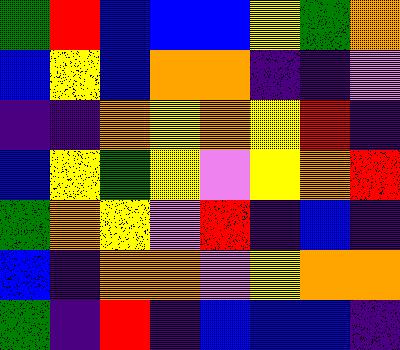[["green", "red", "blue", "blue", "blue", "yellow", "green", "orange"], ["blue", "yellow", "blue", "orange", "orange", "indigo", "indigo", "violet"], ["indigo", "indigo", "orange", "yellow", "orange", "yellow", "red", "indigo"], ["blue", "yellow", "green", "yellow", "violet", "yellow", "orange", "red"], ["green", "orange", "yellow", "violet", "red", "indigo", "blue", "indigo"], ["blue", "indigo", "orange", "orange", "violet", "yellow", "orange", "orange"], ["green", "indigo", "red", "indigo", "blue", "blue", "blue", "indigo"]]